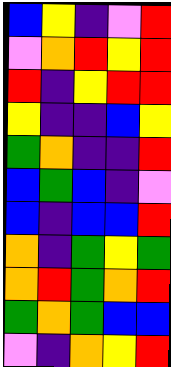[["blue", "yellow", "indigo", "violet", "red"], ["violet", "orange", "red", "yellow", "red"], ["red", "indigo", "yellow", "red", "red"], ["yellow", "indigo", "indigo", "blue", "yellow"], ["green", "orange", "indigo", "indigo", "red"], ["blue", "green", "blue", "indigo", "violet"], ["blue", "indigo", "blue", "blue", "red"], ["orange", "indigo", "green", "yellow", "green"], ["orange", "red", "green", "orange", "red"], ["green", "orange", "green", "blue", "blue"], ["violet", "indigo", "orange", "yellow", "red"]]